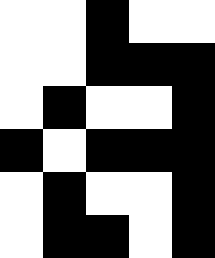[["white", "white", "black", "white", "white"], ["white", "white", "black", "black", "black"], ["white", "black", "white", "white", "black"], ["black", "white", "black", "black", "black"], ["white", "black", "white", "white", "black"], ["white", "black", "black", "white", "black"]]